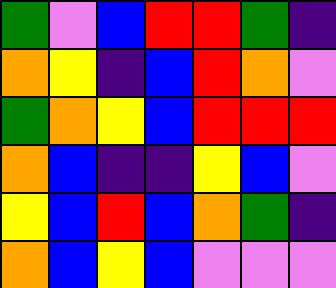[["green", "violet", "blue", "red", "red", "green", "indigo"], ["orange", "yellow", "indigo", "blue", "red", "orange", "violet"], ["green", "orange", "yellow", "blue", "red", "red", "red"], ["orange", "blue", "indigo", "indigo", "yellow", "blue", "violet"], ["yellow", "blue", "red", "blue", "orange", "green", "indigo"], ["orange", "blue", "yellow", "blue", "violet", "violet", "violet"]]